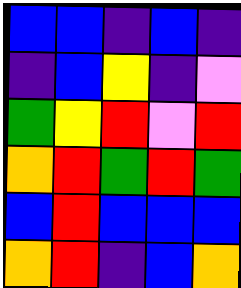[["blue", "blue", "indigo", "blue", "indigo"], ["indigo", "blue", "yellow", "indigo", "violet"], ["green", "yellow", "red", "violet", "red"], ["orange", "red", "green", "red", "green"], ["blue", "red", "blue", "blue", "blue"], ["orange", "red", "indigo", "blue", "orange"]]